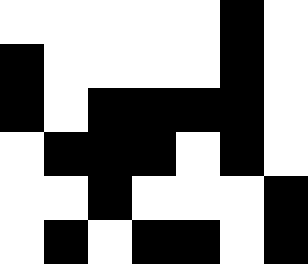[["white", "white", "white", "white", "white", "black", "white"], ["black", "white", "white", "white", "white", "black", "white"], ["black", "white", "black", "black", "black", "black", "white"], ["white", "black", "black", "black", "white", "black", "white"], ["white", "white", "black", "white", "white", "white", "black"], ["white", "black", "white", "black", "black", "white", "black"]]